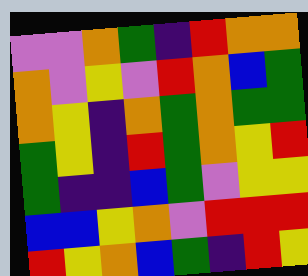[["violet", "violet", "orange", "green", "indigo", "red", "orange", "orange"], ["orange", "violet", "yellow", "violet", "red", "orange", "blue", "green"], ["orange", "yellow", "indigo", "orange", "green", "orange", "green", "green"], ["green", "yellow", "indigo", "red", "green", "orange", "yellow", "red"], ["green", "indigo", "indigo", "blue", "green", "violet", "yellow", "yellow"], ["blue", "blue", "yellow", "orange", "violet", "red", "red", "red"], ["red", "yellow", "orange", "blue", "green", "indigo", "red", "yellow"]]